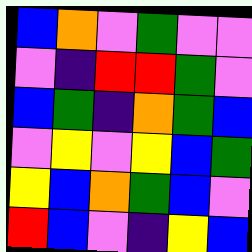[["blue", "orange", "violet", "green", "violet", "violet"], ["violet", "indigo", "red", "red", "green", "violet"], ["blue", "green", "indigo", "orange", "green", "blue"], ["violet", "yellow", "violet", "yellow", "blue", "green"], ["yellow", "blue", "orange", "green", "blue", "violet"], ["red", "blue", "violet", "indigo", "yellow", "blue"]]